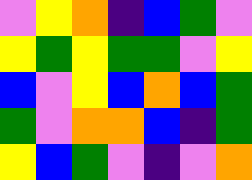[["violet", "yellow", "orange", "indigo", "blue", "green", "violet"], ["yellow", "green", "yellow", "green", "green", "violet", "yellow"], ["blue", "violet", "yellow", "blue", "orange", "blue", "green"], ["green", "violet", "orange", "orange", "blue", "indigo", "green"], ["yellow", "blue", "green", "violet", "indigo", "violet", "orange"]]